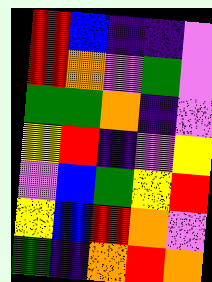[["red", "blue", "indigo", "indigo", "violet"], ["red", "orange", "violet", "green", "violet"], ["green", "green", "orange", "indigo", "violet"], ["yellow", "red", "indigo", "violet", "yellow"], ["violet", "blue", "green", "yellow", "red"], ["yellow", "blue", "red", "orange", "violet"], ["green", "indigo", "orange", "red", "orange"]]